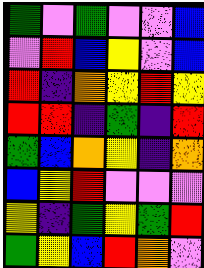[["green", "violet", "green", "violet", "violet", "blue"], ["violet", "red", "blue", "yellow", "violet", "blue"], ["red", "indigo", "orange", "yellow", "red", "yellow"], ["red", "red", "indigo", "green", "indigo", "red"], ["green", "blue", "orange", "yellow", "indigo", "orange"], ["blue", "yellow", "red", "violet", "violet", "violet"], ["yellow", "indigo", "green", "yellow", "green", "red"], ["green", "yellow", "blue", "red", "orange", "violet"]]